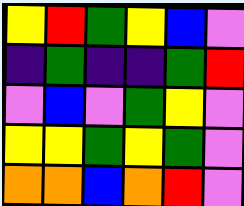[["yellow", "red", "green", "yellow", "blue", "violet"], ["indigo", "green", "indigo", "indigo", "green", "red"], ["violet", "blue", "violet", "green", "yellow", "violet"], ["yellow", "yellow", "green", "yellow", "green", "violet"], ["orange", "orange", "blue", "orange", "red", "violet"]]